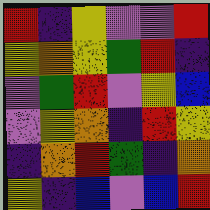[["red", "indigo", "yellow", "violet", "violet", "red"], ["yellow", "orange", "yellow", "green", "red", "indigo"], ["violet", "green", "red", "violet", "yellow", "blue"], ["violet", "yellow", "orange", "indigo", "red", "yellow"], ["indigo", "orange", "red", "green", "indigo", "orange"], ["yellow", "indigo", "blue", "violet", "blue", "red"]]